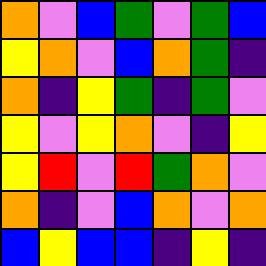[["orange", "violet", "blue", "green", "violet", "green", "blue"], ["yellow", "orange", "violet", "blue", "orange", "green", "indigo"], ["orange", "indigo", "yellow", "green", "indigo", "green", "violet"], ["yellow", "violet", "yellow", "orange", "violet", "indigo", "yellow"], ["yellow", "red", "violet", "red", "green", "orange", "violet"], ["orange", "indigo", "violet", "blue", "orange", "violet", "orange"], ["blue", "yellow", "blue", "blue", "indigo", "yellow", "indigo"]]